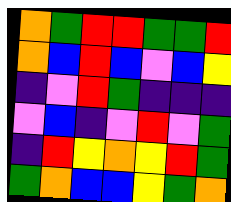[["orange", "green", "red", "red", "green", "green", "red"], ["orange", "blue", "red", "blue", "violet", "blue", "yellow"], ["indigo", "violet", "red", "green", "indigo", "indigo", "indigo"], ["violet", "blue", "indigo", "violet", "red", "violet", "green"], ["indigo", "red", "yellow", "orange", "yellow", "red", "green"], ["green", "orange", "blue", "blue", "yellow", "green", "orange"]]